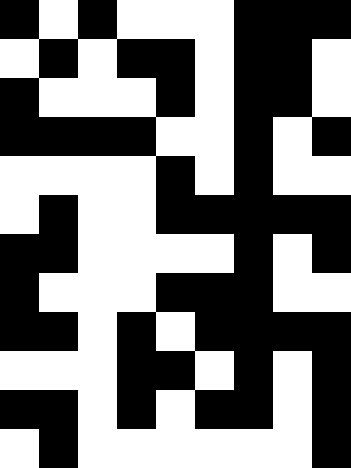[["black", "white", "black", "white", "white", "white", "black", "black", "black"], ["white", "black", "white", "black", "black", "white", "black", "black", "white"], ["black", "white", "white", "white", "black", "white", "black", "black", "white"], ["black", "black", "black", "black", "white", "white", "black", "white", "black"], ["white", "white", "white", "white", "black", "white", "black", "white", "white"], ["white", "black", "white", "white", "black", "black", "black", "black", "black"], ["black", "black", "white", "white", "white", "white", "black", "white", "black"], ["black", "white", "white", "white", "black", "black", "black", "white", "white"], ["black", "black", "white", "black", "white", "black", "black", "black", "black"], ["white", "white", "white", "black", "black", "white", "black", "white", "black"], ["black", "black", "white", "black", "white", "black", "black", "white", "black"], ["white", "black", "white", "white", "white", "white", "white", "white", "black"]]